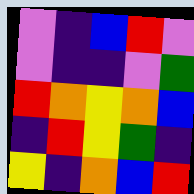[["violet", "indigo", "blue", "red", "violet"], ["violet", "indigo", "indigo", "violet", "green"], ["red", "orange", "yellow", "orange", "blue"], ["indigo", "red", "yellow", "green", "indigo"], ["yellow", "indigo", "orange", "blue", "red"]]